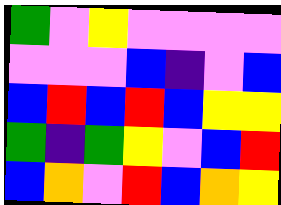[["green", "violet", "yellow", "violet", "violet", "violet", "violet"], ["violet", "violet", "violet", "blue", "indigo", "violet", "blue"], ["blue", "red", "blue", "red", "blue", "yellow", "yellow"], ["green", "indigo", "green", "yellow", "violet", "blue", "red"], ["blue", "orange", "violet", "red", "blue", "orange", "yellow"]]